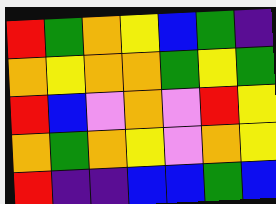[["red", "green", "orange", "yellow", "blue", "green", "indigo"], ["orange", "yellow", "orange", "orange", "green", "yellow", "green"], ["red", "blue", "violet", "orange", "violet", "red", "yellow"], ["orange", "green", "orange", "yellow", "violet", "orange", "yellow"], ["red", "indigo", "indigo", "blue", "blue", "green", "blue"]]